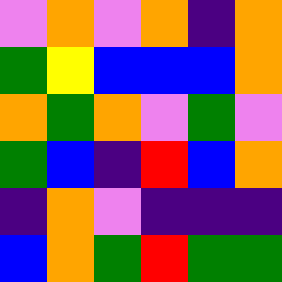[["violet", "orange", "violet", "orange", "indigo", "orange"], ["green", "yellow", "blue", "blue", "blue", "orange"], ["orange", "green", "orange", "violet", "green", "violet"], ["green", "blue", "indigo", "red", "blue", "orange"], ["indigo", "orange", "violet", "indigo", "indigo", "indigo"], ["blue", "orange", "green", "red", "green", "green"]]